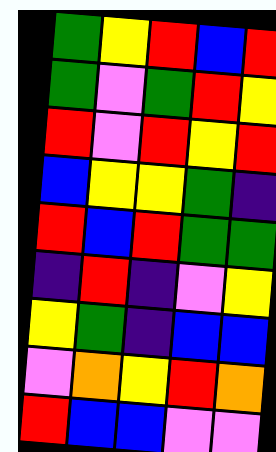[["green", "yellow", "red", "blue", "red"], ["green", "violet", "green", "red", "yellow"], ["red", "violet", "red", "yellow", "red"], ["blue", "yellow", "yellow", "green", "indigo"], ["red", "blue", "red", "green", "green"], ["indigo", "red", "indigo", "violet", "yellow"], ["yellow", "green", "indigo", "blue", "blue"], ["violet", "orange", "yellow", "red", "orange"], ["red", "blue", "blue", "violet", "violet"]]